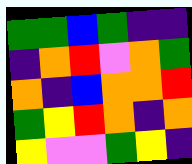[["green", "green", "blue", "green", "indigo", "indigo"], ["indigo", "orange", "red", "violet", "orange", "green"], ["orange", "indigo", "blue", "orange", "orange", "red"], ["green", "yellow", "red", "orange", "indigo", "orange"], ["yellow", "violet", "violet", "green", "yellow", "indigo"]]